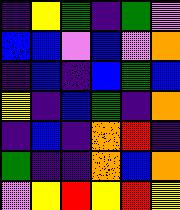[["indigo", "yellow", "green", "indigo", "green", "violet"], ["blue", "blue", "violet", "blue", "violet", "orange"], ["indigo", "blue", "indigo", "blue", "green", "blue"], ["yellow", "indigo", "blue", "green", "indigo", "orange"], ["indigo", "blue", "indigo", "orange", "red", "indigo"], ["green", "indigo", "indigo", "orange", "blue", "orange"], ["violet", "yellow", "red", "yellow", "red", "yellow"]]